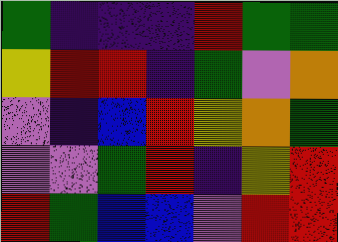[["green", "indigo", "indigo", "indigo", "red", "green", "green"], ["yellow", "red", "red", "indigo", "green", "violet", "orange"], ["violet", "indigo", "blue", "red", "yellow", "orange", "green"], ["violet", "violet", "green", "red", "indigo", "yellow", "red"], ["red", "green", "blue", "blue", "violet", "red", "red"]]